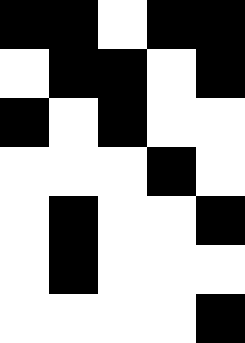[["black", "black", "white", "black", "black"], ["white", "black", "black", "white", "black"], ["black", "white", "black", "white", "white"], ["white", "white", "white", "black", "white"], ["white", "black", "white", "white", "black"], ["white", "black", "white", "white", "white"], ["white", "white", "white", "white", "black"]]